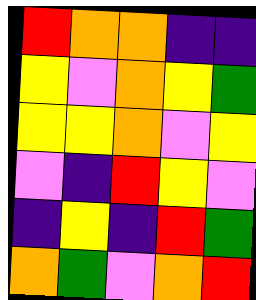[["red", "orange", "orange", "indigo", "indigo"], ["yellow", "violet", "orange", "yellow", "green"], ["yellow", "yellow", "orange", "violet", "yellow"], ["violet", "indigo", "red", "yellow", "violet"], ["indigo", "yellow", "indigo", "red", "green"], ["orange", "green", "violet", "orange", "red"]]